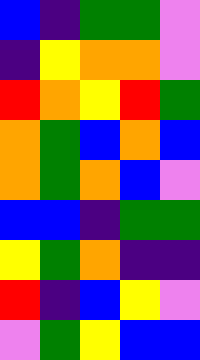[["blue", "indigo", "green", "green", "violet"], ["indigo", "yellow", "orange", "orange", "violet"], ["red", "orange", "yellow", "red", "green"], ["orange", "green", "blue", "orange", "blue"], ["orange", "green", "orange", "blue", "violet"], ["blue", "blue", "indigo", "green", "green"], ["yellow", "green", "orange", "indigo", "indigo"], ["red", "indigo", "blue", "yellow", "violet"], ["violet", "green", "yellow", "blue", "blue"]]